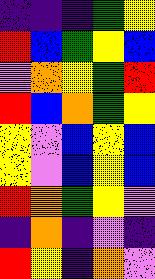[["indigo", "indigo", "indigo", "green", "yellow"], ["red", "blue", "green", "yellow", "blue"], ["violet", "orange", "yellow", "green", "red"], ["red", "blue", "orange", "green", "yellow"], ["yellow", "violet", "blue", "yellow", "blue"], ["yellow", "violet", "blue", "yellow", "blue"], ["red", "orange", "green", "yellow", "violet"], ["indigo", "orange", "indigo", "violet", "indigo"], ["red", "yellow", "indigo", "orange", "violet"]]